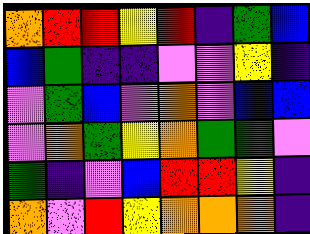[["orange", "red", "red", "yellow", "red", "indigo", "green", "blue"], ["blue", "green", "indigo", "indigo", "violet", "violet", "yellow", "indigo"], ["violet", "green", "blue", "violet", "orange", "violet", "blue", "blue"], ["violet", "orange", "green", "yellow", "orange", "green", "green", "violet"], ["green", "indigo", "violet", "blue", "red", "red", "yellow", "indigo"], ["orange", "violet", "red", "yellow", "orange", "orange", "orange", "indigo"]]